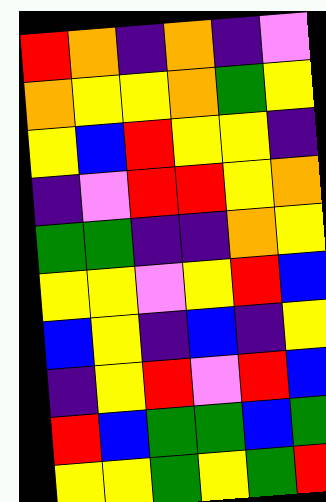[["red", "orange", "indigo", "orange", "indigo", "violet"], ["orange", "yellow", "yellow", "orange", "green", "yellow"], ["yellow", "blue", "red", "yellow", "yellow", "indigo"], ["indigo", "violet", "red", "red", "yellow", "orange"], ["green", "green", "indigo", "indigo", "orange", "yellow"], ["yellow", "yellow", "violet", "yellow", "red", "blue"], ["blue", "yellow", "indigo", "blue", "indigo", "yellow"], ["indigo", "yellow", "red", "violet", "red", "blue"], ["red", "blue", "green", "green", "blue", "green"], ["yellow", "yellow", "green", "yellow", "green", "red"]]